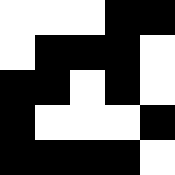[["white", "white", "white", "black", "black"], ["white", "black", "black", "black", "white"], ["black", "black", "white", "black", "white"], ["black", "white", "white", "white", "black"], ["black", "black", "black", "black", "white"]]